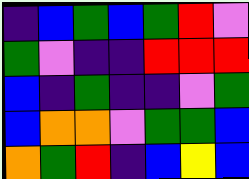[["indigo", "blue", "green", "blue", "green", "red", "violet"], ["green", "violet", "indigo", "indigo", "red", "red", "red"], ["blue", "indigo", "green", "indigo", "indigo", "violet", "green"], ["blue", "orange", "orange", "violet", "green", "green", "blue"], ["orange", "green", "red", "indigo", "blue", "yellow", "blue"]]